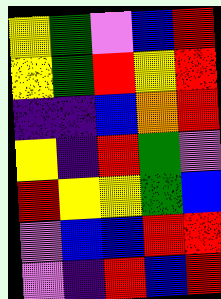[["yellow", "green", "violet", "blue", "red"], ["yellow", "green", "red", "yellow", "red"], ["indigo", "indigo", "blue", "orange", "red"], ["yellow", "indigo", "red", "green", "violet"], ["red", "yellow", "yellow", "green", "blue"], ["violet", "blue", "blue", "red", "red"], ["violet", "indigo", "red", "blue", "red"]]